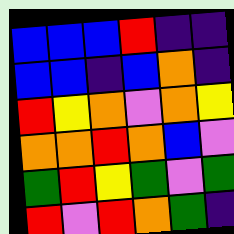[["blue", "blue", "blue", "red", "indigo", "indigo"], ["blue", "blue", "indigo", "blue", "orange", "indigo"], ["red", "yellow", "orange", "violet", "orange", "yellow"], ["orange", "orange", "red", "orange", "blue", "violet"], ["green", "red", "yellow", "green", "violet", "green"], ["red", "violet", "red", "orange", "green", "indigo"]]